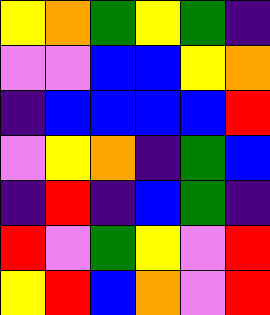[["yellow", "orange", "green", "yellow", "green", "indigo"], ["violet", "violet", "blue", "blue", "yellow", "orange"], ["indigo", "blue", "blue", "blue", "blue", "red"], ["violet", "yellow", "orange", "indigo", "green", "blue"], ["indigo", "red", "indigo", "blue", "green", "indigo"], ["red", "violet", "green", "yellow", "violet", "red"], ["yellow", "red", "blue", "orange", "violet", "red"]]